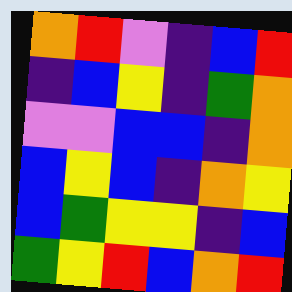[["orange", "red", "violet", "indigo", "blue", "red"], ["indigo", "blue", "yellow", "indigo", "green", "orange"], ["violet", "violet", "blue", "blue", "indigo", "orange"], ["blue", "yellow", "blue", "indigo", "orange", "yellow"], ["blue", "green", "yellow", "yellow", "indigo", "blue"], ["green", "yellow", "red", "blue", "orange", "red"]]